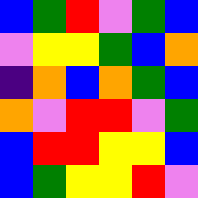[["blue", "green", "red", "violet", "green", "blue"], ["violet", "yellow", "yellow", "green", "blue", "orange"], ["indigo", "orange", "blue", "orange", "green", "blue"], ["orange", "violet", "red", "red", "violet", "green"], ["blue", "red", "red", "yellow", "yellow", "blue"], ["blue", "green", "yellow", "yellow", "red", "violet"]]